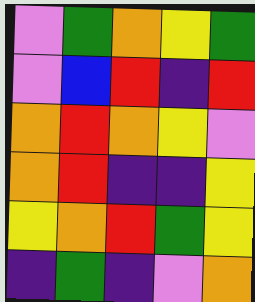[["violet", "green", "orange", "yellow", "green"], ["violet", "blue", "red", "indigo", "red"], ["orange", "red", "orange", "yellow", "violet"], ["orange", "red", "indigo", "indigo", "yellow"], ["yellow", "orange", "red", "green", "yellow"], ["indigo", "green", "indigo", "violet", "orange"]]